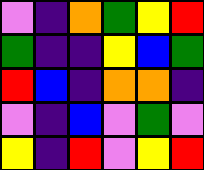[["violet", "indigo", "orange", "green", "yellow", "red"], ["green", "indigo", "indigo", "yellow", "blue", "green"], ["red", "blue", "indigo", "orange", "orange", "indigo"], ["violet", "indigo", "blue", "violet", "green", "violet"], ["yellow", "indigo", "red", "violet", "yellow", "red"]]